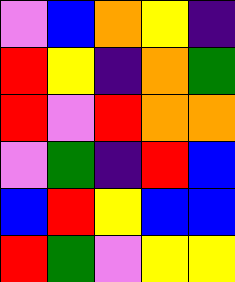[["violet", "blue", "orange", "yellow", "indigo"], ["red", "yellow", "indigo", "orange", "green"], ["red", "violet", "red", "orange", "orange"], ["violet", "green", "indigo", "red", "blue"], ["blue", "red", "yellow", "blue", "blue"], ["red", "green", "violet", "yellow", "yellow"]]